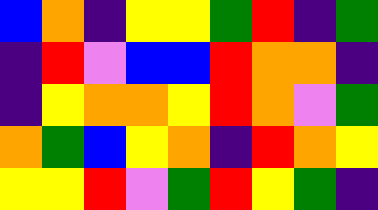[["blue", "orange", "indigo", "yellow", "yellow", "green", "red", "indigo", "green"], ["indigo", "red", "violet", "blue", "blue", "red", "orange", "orange", "indigo"], ["indigo", "yellow", "orange", "orange", "yellow", "red", "orange", "violet", "green"], ["orange", "green", "blue", "yellow", "orange", "indigo", "red", "orange", "yellow"], ["yellow", "yellow", "red", "violet", "green", "red", "yellow", "green", "indigo"]]